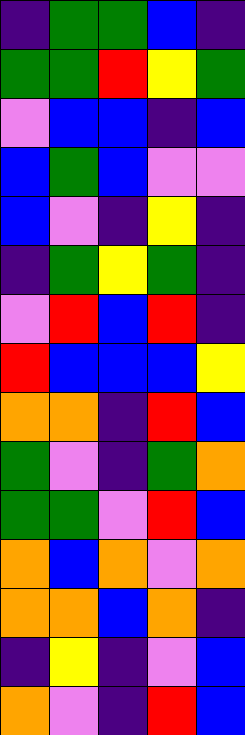[["indigo", "green", "green", "blue", "indigo"], ["green", "green", "red", "yellow", "green"], ["violet", "blue", "blue", "indigo", "blue"], ["blue", "green", "blue", "violet", "violet"], ["blue", "violet", "indigo", "yellow", "indigo"], ["indigo", "green", "yellow", "green", "indigo"], ["violet", "red", "blue", "red", "indigo"], ["red", "blue", "blue", "blue", "yellow"], ["orange", "orange", "indigo", "red", "blue"], ["green", "violet", "indigo", "green", "orange"], ["green", "green", "violet", "red", "blue"], ["orange", "blue", "orange", "violet", "orange"], ["orange", "orange", "blue", "orange", "indigo"], ["indigo", "yellow", "indigo", "violet", "blue"], ["orange", "violet", "indigo", "red", "blue"]]